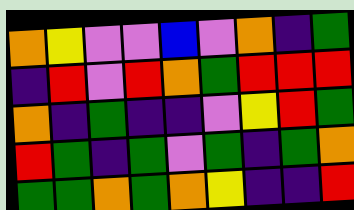[["orange", "yellow", "violet", "violet", "blue", "violet", "orange", "indigo", "green"], ["indigo", "red", "violet", "red", "orange", "green", "red", "red", "red"], ["orange", "indigo", "green", "indigo", "indigo", "violet", "yellow", "red", "green"], ["red", "green", "indigo", "green", "violet", "green", "indigo", "green", "orange"], ["green", "green", "orange", "green", "orange", "yellow", "indigo", "indigo", "red"]]